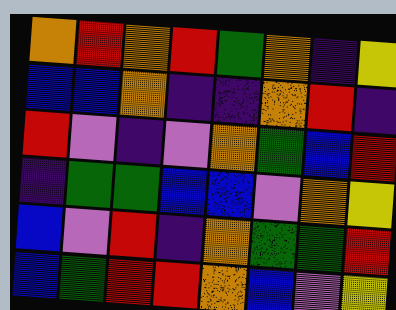[["orange", "red", "orange", "red", "green", "orange", "indigo", "yellow"], ["blue", "blue", "orange", "indigo", "indigo", "orange", "red", "indigo"], ["red", "violet", "indigo", "violet", "orange", "green", "blue", "red"], ["indigo", "green", "green", "blue", "blue", "violet", "orange", "yellow"], ["blue", "violet", "red", "indigo", "orange", "green", "green", "red"], ["blue", "green", "red", "red", "orange", "blue", "violet", "yellow"]]